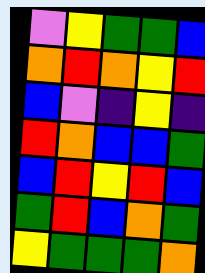[["violet", "yellow", "green", "green", "blue"], ["orange", "red", "orange", "yellow", "red"], ["blue", "violet", "indigo", "yellow", "indigo"], ["red", "orange", "blue", "blue", "green"], ["blue", "red", "yellow", "red", "blue"], ["green", "red", "blue", "orange", "green"], ["yellow", "green", "green", "green", "orange"]]